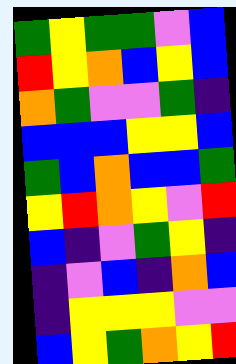[["green", "yellow", "green", "green", "violet", "blue"], ["red", "yellow", "orange", "blue", "yellow", "blue"], ["orange", "green", "violet", "violet", "green", "indigo"], ["blue", "blue", "blue", "yellow", "yellow", "blue"], ["green", "blue", "orange", "blue", "blue", "green"], ["yellow", "red", "orange", "yellow", "violet", "red"], ["blue", "indigo", "violet", "green", "yellow", "indigo"], ["indigo", "violet", "blue", "indigo", "orange", "blue"], ["indigo", "yellow", "yellow", "yellow", "violet", "violet"], ["blue", "yellow", "green", "orange", "yellow", "red"]]